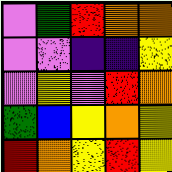[["violet", "green", "red", "orange", "orange"], ["violet", "violet", "indigo", "indigo", "yellow"], ["violet", "yellow", "violet", "red", "orange"], ["green", "blue", "yellow", "orange", "yellow"], ["red", "orange", "yellow", "red", "yellow"]]